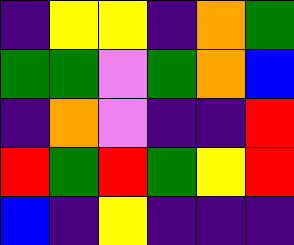[["indigo", "yellow", "yellow", "indigo", "orange", "green"], ["green", "green", "violet", "green", "orange", "blue"], ["indigo", "orange", "violet", "indigo", "indigo", "red"], ["red", "green", "red", "green", "yellow", "red"], ["blue", "indigo", "yellow", "indigo", "indigo", "indigo"]]